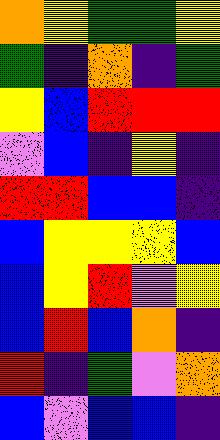[["orange", "yellow", "green", "green", "yellow"], ["green", "indigo", "orange", "indigo", "green"], ["yellow", "blue", "red", "red", "red"], ["violet", "blue", "indigo", "yellow", "indigo"], ["red", "red", "blue", "blue", "indigo"], ["blue", "yellow", "yellow", "yellow", "blue"], ["blue", "yellow", "red", "violet", "yellow"], ["blue", "red", "blue", "orange", "indigo"], ["red", "indigo", "green", "violet", "orange"], ["blue", "violet", "blue", "blue", "indigo"]]